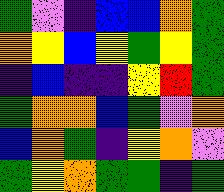[["green", "violet", "indigo", "blue", "blue", "orange", "green"], ["orange", "yellow", "blue", "yellow", "green", "yellow", "green"], ["indigo", "blue", "indigo", "indigo", "yellow", "red", "green"], ["green", "orange", "orange", "blue", "green", "violet", "orange"], ["blue", "orange", "green", "indigo", "yellow", "orange", "violet"], ["green", "yellow", "orange", "green", "green", "indigo", "green"]]